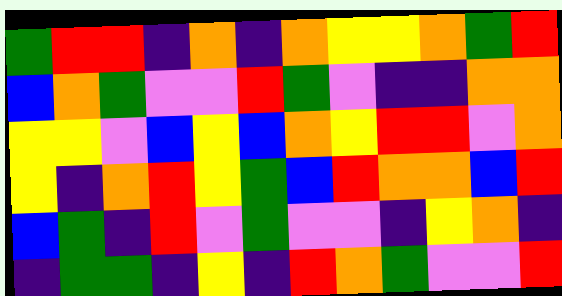[["green", "red", "red", "indigo", "orange", "indigo", "orange", "yellow", "yellow", "orange", "green", "red"], ["blue", "orange", "green", "violet", "violet", "red", "green", "violet", "indigo", "indigo", "orange", "orange"], ["yellow", "yellow", "violet", "blue", "yellow", "blue", "orange", "yellow", "red", "red", "violet", "orange"], ["yellow", "indigo", "orange", "red", "yellow", "green", "blue", "red", "orange", "orange", "blue", "red"], ["blue", "green", "indigo", "red", "violet", "green", "violet", "violet", "indigo", "yellow", "orange", "indigo"], ["indigo", "green", "green", "indigo", "yellow", "indigo", "red", "orange", "green", "violet", "violet", "red"]]